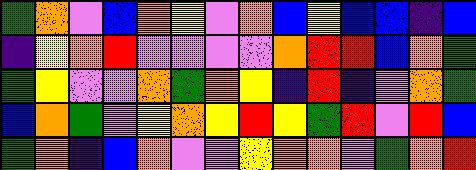[["green", "orange", "violet", "blue", "orange", "yellow", "violet", "orange", "blue", "yellow", "blue", "blue", "indigo", "blue"], ["indigo", "yellow", "orange", "red", "violet", "violet", "violet", "violet", "orange", "red", "red", "blue", "orange", "green"], ["green", "yellow", "violet", "violet", "orange", "green", "orange", "yellow", "indigo", "red", "indigo", "violet", "orange", "green"], ["blue", "orange", "green", "violet", "yellow", "orange", "yellow", "red", "yellow", "green", "red", "violet", "red", "blue"], ["green", "orange", "indigo", "blue", "orange", "violet", "violet", "yellow", "orange", "orange", "violet", "green", "orange", "red"]]